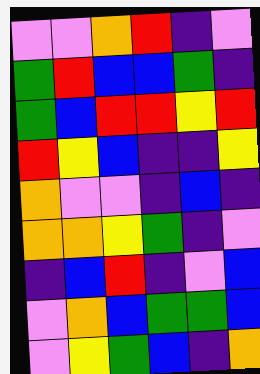[["violet", "violet", "orange", "red", "indigo", "violet"], ["green", "red", "blue", "blue", "green", "indigo"], ["green", "blue", "red", "red", "yellow", "red"], ["red", "yellow", "blue", "indigo", "indigo", "yellow"], ["orange", "violet", "violet", "indigo", "blue", "indigo"], ["orange", "orange", "yellow", "green", "indigo", "violet"], ["indigo", "blue", "red", "indigo", "violet", "blue"], ["violet", "orange", "blue", "green", "green", "blue"], ["violet", "yellow", "green", "blue", "indigo", "orange"]]